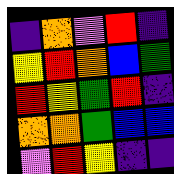[["indigo", "orange", "violet", "red", "indigo"], ["yellow", "red", "orange", "blue", "green"], ["red", "yellow", "green", "red", "indigo"], ["orange", "orange", "green", "blue", "blue"], ["violet", "red", "yellow", "indigo", "indigo"]]